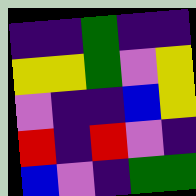[["indigo", "indigo", "green", "indigo", "indigo"], ["yellow", "yellow", "green", "violet", "yellow"], ["violet", "indigo", "indigo", "blue", "yellow"], ["red", "indigo", "red", "violet", "indigo"], ["blue", "violet", "indigo", "green", "green"]]